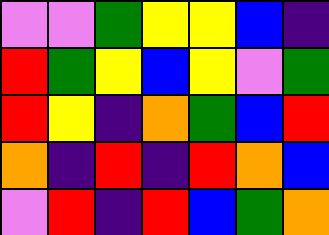[["violet", "violet", "green", "yellow", "yellow", "blue", "indigo"], ["red", "green", "yellow", "blue", "yellow", "violet", "green"], ["red", "yellow", "indigo", "orange", "green", "blue", "red"], ["orange", "indigo", "red", "indigo", "red", "orange", "blue"], ["violet", "red", "indigo", "red", "blue", "green", "orange"]]